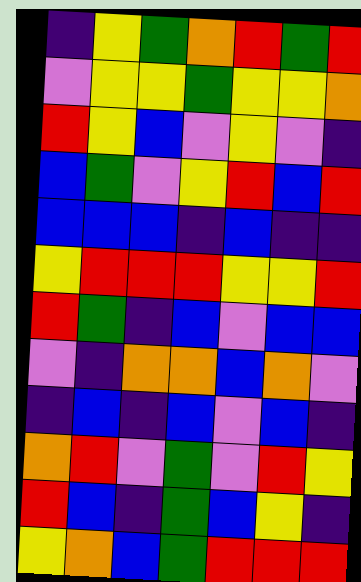[["indigo", "yellow", "green", "orange", "red", "green", "red"], ["violet", "yellow", "yellow", "green", "yellow", "yellow", "orange"], ["red", "yellow", "blue", "violet", "yellow", "violet", "indigo"], ["blue", "green", "violet", "yellow", "red", "blue", "red"], ["blue", "blue", "blue", "indigo", "blue", "indigo", "indigo"], ["yellow", "red", "red", "red", "yellow", "yellow", "red"], ["red", "green", "indigo", "blue", "violet", "blue", "blue"], ["violet", "indigo", "orange", "orange", "blue", "orange", "violet"], ["indigo", "blue", "indigo", "blue", "violet", "blue", "indigo"], ["orange", "red", "violet", "green", "violet", "red", "yellow"], ["red", "blue", "indigo", "green", "blue", "yellow", "indigo"], ["yellow", "orange", "blue", "green", "red", "red", "red"]]